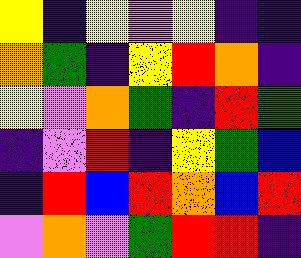[["yellow", "indigo", "yellow", "violet", "yellow", "indigo", "indigo"], ["orange", "green", "indigo", "yellow", "red", "orange", "indigo"], ["yellow", "violet", "orange", "green", "indigo", "red", "green"], ["indigo", "violet", "red", "indigo", "yellow", "green", "blue"], ["indigo", "red", "blue", "red", "orange", "blue", "red"], ["violet", "orange", "violet", "green", "red", "red", "indigo"]]